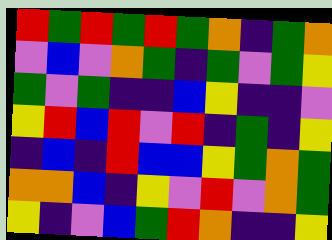[["red", "green", "red", "green", "red", "green", "orange", "indigo", "green", "orange"], ["violet", "blue", "violet", "orange", "green", "indigo", "green", "violet", "green", "yellow"], ["green", "violet", "green", "indigo", "indigo", "blue", "yellow", "indigo", "indigo", "violet"], ["yellow", "red", "blue", "red", "violet", "red", "indigo", "green", "indigo", "yellow"], ["indigo", "blue", "indigo", "red", "blue", "blue", "yellow", "green", "orange", "green"], ["orange", "orange", "blue", "indigo", "yellow", "violet", "red", "violet", "orange", "green"], ["yellow", "indigo", "violet", "blue", "green", "red", "orange", "indigo", "indigo", "yellow"]]